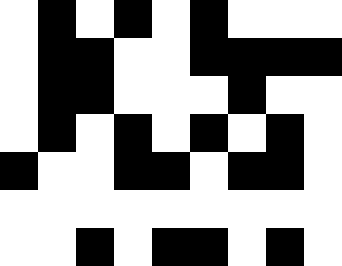[["white", "black", "white", "black", "white", "black", "white", "white", "white"], ["white", "black", "black", "white", "white", "black", "black", "black", "black"], ["white", "black", "black", "white", "white", "white", "black", "white", "white"], ["white", "black", "white", "black", "white", "black", "white", "black", "white"], ["black", "white", "white", "black", "black", "white", "black", "black", "white"], ["white", "white", "white", "white", "white", "white", "white", "white", "white"], ["white", "white", "black", "white", "black", "black", "white", "black", "white"]]